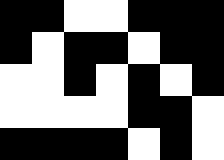[["black", "black", "white", "white", "black", "black", "black"], ["black", "white", "black", "black", "white", "black", "black"], ["white", "white", "black", "white", "black", "white", "black"], ["white", "white", "white", "white", "black", "black", "white"], ["black", "black", "black", "black", "white", "black", "white"]]